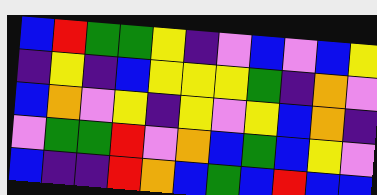[["blue", "red", "green", "green", "yellow", "indigo", "violet", "blue", "violet", "blue", "yellow"], ["indigo", "yellow", "indigo", "blue", "yellow", "yellow", "yellow", "green", "indigo", "orange", "violet"], ["blue", "orange", "violet", "yellow", "indigo", "yellow", "violet", "yellow", "blue", "orange", "indigo"], ["violet", "green", "green", "red", "violet", "orange", "blue", "green", "blue", "yellow", "violet"], ["blue", "indigo", "indigo", "red", "orange", "blue", "green", "blue", "red", "blue", "blue"]]